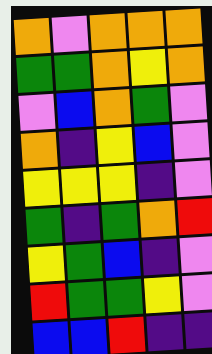[["orange", "violet", "orange", "orange", "orange"], ["green", "green", "orange", "yellow", "orange"], ["violet", "blue", "orange", "green", "violet"], ["orange", "indigo", "yellow", "blue", "violet"], ["yellow", "yellow", "yellow", "indigo", "violet"], ["green", "indigo", "green", "orange", "red"], ["yellow", "green", "blue", "indigo", "violet"], ["red", "green", "green", "yellow", "violet"], ["blue", "blue", "red", "indigo", "indigo"]]